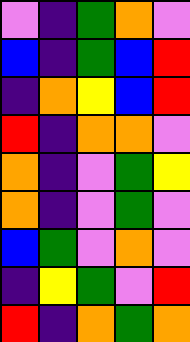[["violet", "indigo", "green", "orange", "violet"], ["blue", "indigo", "green", "blue", "red"], ["indigo", "orange", "yellow", "blue", "red"], ["red", "indigo", "orange", "orange", "violet"], ["orange", "indigo", "violet", "green", "yellow"], ["orange", "indigo", "violet", "green", "violet"], ["blue", "green", "violet", "orange", "violet"], ["indigo", "yellow", "green", "violet", "red"], ["red", "indigo", "orange", "green", "orange"]]